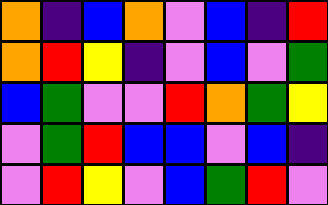[["orange", "indigo", "blue", "orange", "violet", "blue", "indigo", "red"], ["orange", "red", "yellow", "indigo", "violet", "blue", "violet", "green"], ["blue", "green", "violet", "violet", "red", "orange", "green", "yellow"], ["violet", "green", "red", "blue", "blue", "violet", "blue", "indigo"], ["violet", "red", "yellow", "violet", "blue", "green", "red", "violet"]]